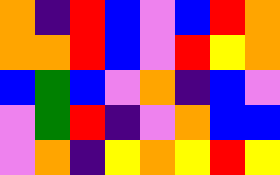[["orange", "indigo", "red", "blue", "violet", "blue", "red", "orange"], ["orange", "orange", "red", "blue", "violet", "red", "yellow", "orange"], ["blue", "green", "blue", "violet", "orange", "indigo", "blue", "violet"], ["violet", "green", "red", "indigo", "violet", "orange", "blue", "blue"], ["violet", "orange", "indigo", "yellow", "orange", "yellow", "red", "yellow"]]